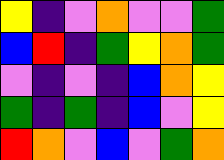[["yellow", "indigo", "violet", "orange", "violet", "violet", "green"], ["blue", "red", "indigo", "green", "yellow", "orange", "green"], ["violet", "indigo", "violet", "indigo", "blue", "orange", "yellow"], ["green", "indigo", "green", "indigo", "blue", "violet", "yellow"], ["red", "orange", "violet", "blue", "violet", "green", "orange"]]